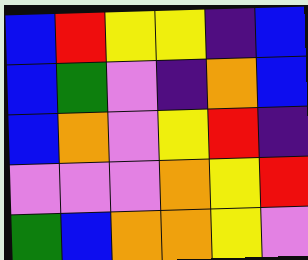[["blue", "red", "yellow", "yellow", "indigo", "blue"], ["blue", "green", "violet", "indigo", "orange", "blue"], ["blue", "orange", "violet", "yellow", "red", "indigo"], ["violet", "violet", "violet", "orange", "yellow", "red"], ["green", "blue", "orange", "orange", "yellow", "violet"]]